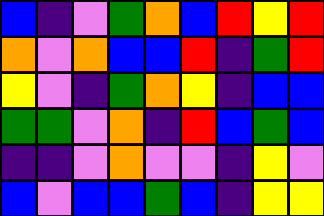[["blue", "indigo", "violet", "green", "orange", "blue", "red", "yellow", "red"], ["orange", "violet", "orange", "blue", "blue", "red", "indigo", "green", "red"], ["yellow", "violet", "indigo", "green", "orange", "yellow", "indigo", "blue", "blue"], ["green", "green", "violet", "orange", "indigo", "red", "blue", "green", "blue"], ["indigo", "indigo", "violet", "orange", "violet", "violet", "indigo", "yellow", "violet"], ["blue", "violet", "blue", "blue", "green", "blue", "indigo", "yellow", "yellow"]]